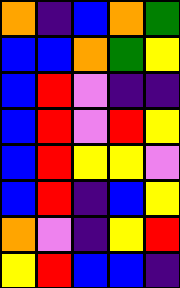[["orange", "indigo", "blue", "orange", "green"], ["blue", "blue", "orange", "green", "yellow"], ["blue", "red", "violet", "indigo", "indigo"], ["blue", "red", "violet", "red", "yellow"], ["blue", "red", "yellow", "yellow", "violet"], ["blue", "red", "indigo", "blue", "yellow"], ["orange", "violet", "indigo", "yellow", "red"], ["yellow", "red", "blue", "blue", "indigo"]]